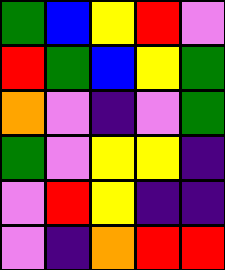[["green", "blue", "yellow", "red", "violet"], ["red", "green", "blue", "yellow", "green"], ["orange", "violet", "indigo", "violet", "green"], ["green", "violet", "yellow", "yellow", "indigo"], ["violet", "red", "yellow", "indigo", "indigo"], ["violet", "indigo", "orange", "red", "red"]]